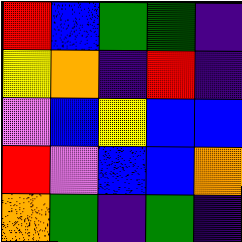[["red", "blue", "green", "green", "indigo"], ["yellow", "orange", "indigo", "red", "indigo"], ["violet", "blue", "yellow", "blue", "blue"], ["red", "violet", "blue", "blue", "orange"], ["orange", "green", "indigo", "green", "indigo"]]